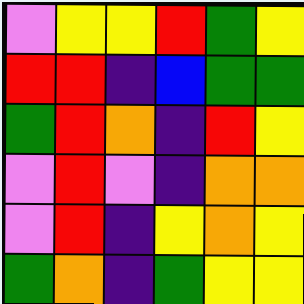[["violet", "yellow", "yellow", "red", "green", "yellow"], ["red", "red", "indigo", "blue", "green", "green"], ["green", "red", "orange", "indigo", "red", "yellow"], ["violet", "red", "violet", "indigo", "orange", "orange"], ["violet", "red", "indigo", "yellow", "orange", "yellow"], ["green", "orange", "indigo", "green", "yellow", "yellow"]]